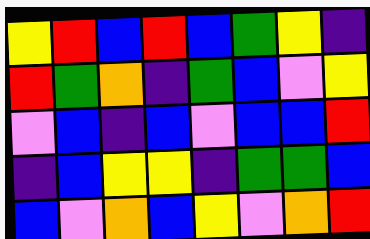[["yellow", "red", "blue", "red", "blue", "green", "yellow", "indigo"], ["red", "green", "orange", "indigo", "green", "blue", "violet", "yellow"], ["violet", "blue", "indigo", "blue", "violet", "blue", "blue", "red"], ["indigo", "blue", "yellow", "yellow", "indigo", "green", "green", "blue"], ["blue", "violet", "orange", "blue", "yellow", "violet", "orange", "red"]]